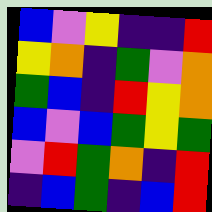[["blue", "violet", "yellow", "indigo", "indigo", "red"], ["yellow", "orange", "indigo", "green", "violet", "orange"], ["green", "blue", "indigo", "red", "yellow", "orange"], ["blue", "violet", "blue", "green", "yellow", "green"], ["violet", "red", "green", "orange", "indigo", "red"], ["indigo", "blue", "green", "indigo", "blue", "red"]]